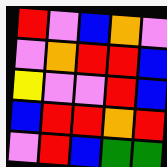[["red", "violet", "blue", "orange", "violet"], ["violet", "orange", "red", "red", "blue"], ["yellow", "violet", "violet", "red", "blue"], ["blue", "red", "red", "orange", "red"], ["violet", "red", "blue", "green", "green"]]